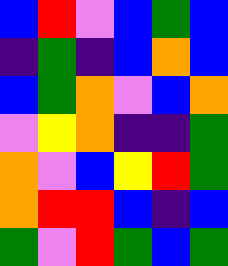[["blue", "red", "violet", "blue", "green", "blue"], ["indigo", "green", "indigo", "blue", "orange", "blue"], ["blue", "green", "orange", "violet", "blue", "orange"], ["violet", "yellow", "orange", "indigo", "indigo", "green"], ["orange", "violet", "blue", "yellow", "red", "green"], ["orange", "red", "red", "blue", "indigo", "blue"], ["green", "violet", "red", "green", "blue", "green"]]